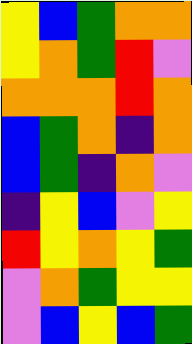[["yellow", "blue", "green", "orange", "orange"], ["yellow", "orange", "green", "red", "violet"], ["orange", "orange", "orange", "red", "orange"], ["blue", "green", "orange", "indigo", "orange"], ["blue", "green", "indigo", "orange", "violet"], ["indigo", "yellow", "blue", "violet", "yellow"], ["red", "yellow", "orange", "yellow", "green"], ["violet", "orange", "green", "yellow", "yellow"], ["violet", "blue", "yellow", "blue", "green"]]